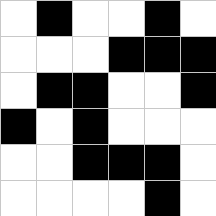[["white", "black", "white", "white", "black", "white"], ["white", "white", "white", "black", "black", "black"], ["white", "black", "black", "white", "white", "black"], ["black", "white", "black", "white", "white", "white"], ["white", "white", "black", "black", "black", "white"], ["white", "white", "white", "white", "black", "white"]]